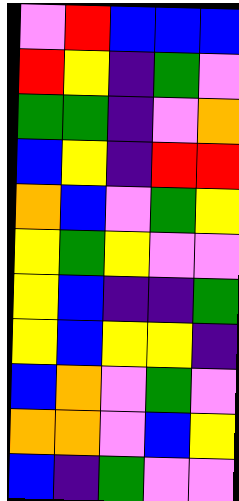[["violet", "red", "blue", "blue", "blue"], ["red", "yellow", "indigo", "green", "violet"], ["green", "green", "indigo", "violet", "orange"], ["blue", "yellow", "indigo", "red", "red"], ["orange", "blue", "violet", "green", "yellow"], ["yellow", "green", "yellow", "violet", "violet"], ["yellow", "blue", "indigo", "indigo", "green"], ["yellow", "blue", "yellow", "yellow", "indigo"], ["blue", "orange", "violet", "green", "violet"], ["orange", "orange", "violet", "blue", "yellow"], ["blue", "indigo", "green", "violet", "violet"]]